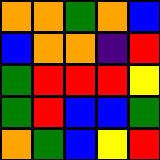[["orange", "orange", "green", "orange", "blue"], ["blue", "orange", "orange", "indigo", "red"], ["green", "red", "red", "red", "yellow"], ["green", "red", "blue", "blue", "green"], ["orange", "green", "blue", "yellow", "red"]]